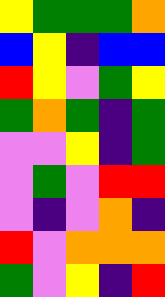[["yellow", "green", "green", "green", "orange"], ["blue", "yellow", "indigo", "blue", "blue"], ["red", "yellow", "violet", "green", "yellow"], ["green", "orange", "green", "indigo", "green"], ["violet", "violet", "yellow", "indigo", "green"], ["violet", "green", "violet", "red", "red"], ["violet", "indigo", "violet", "orange", "indigo"], ["red", "violet", "orange", "orange", "orange"], ["green", "violet", "yellow", "indigo", "red"]]